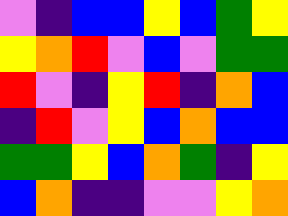[["violet", "indigo", "blue", "blue", "yellow", "blue", "green", "yellow"], ["yellow", "orange", "red", "violet", "blue", "violet", "green", "green"], ["red", "violet", "indigo", "yellow", "red", "indigo", "orange", "blue"], ["indigo", "red", "violet", "yellow", "blue", "orange", "blue", "blue"], ["green", "green", "yellow", "blue", "orange", "green", "indigo", "yellow"], ["blue", "orange", "indigo", "indigo", "violet", "violet", "yellow", "orange"]]